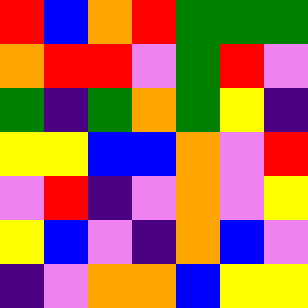[["red", "blue", "orange", "red", "green", "green", "green"], ["orange", "red", "red", "violet", "green", "red", "violet"], ["green", "indigo", "green", "orange", "green", "yellow", "indigo"], ["yellow", "yellow", "blue", "blue", "orange", "violet", "red"], ["violet", "red", "indigo", "violet", "orange", "violet", "yellow"], ["yellow", "blue", "violet", "indigo", "orange", "blue", "violet"], ["indigo", "violet", "orange", "orange", "blue", "yellow", "yellow"]]